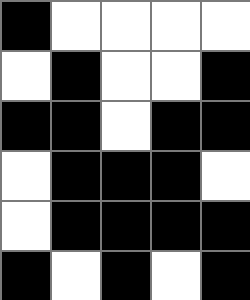[["black", "white", "white", "white", "white"], ["white", "black", "white", "white", "black"], ["black", "black", "white", "black", "black"], ["white", "black", "black", "black", "white"], ["white", "black", "black", "black", "black"], ["black", "white", "black", "white", "black"]]